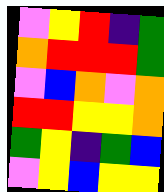[["violet", "yellow", "red", "indigo", "green"], ["orange", "red", "red", "red", "green"], ["violet", "blue", "orange", "violet", "orange"], ["red", "red", "yellow", "yellow", "orange"], ["green", "yellow", "indigo", "green", "blue"], ["violet", "yellow", "blue", "yellow", "yellow"]]